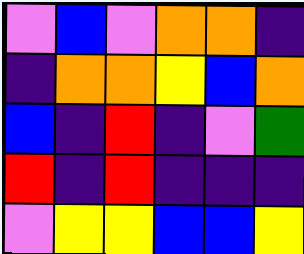[["violet", "blue", "violet", "orange", "orange", "indigo"], ["indigo", "orange", "orange", "yellow", "blue", "orange"], ["blue", "indigo", "red", "indigo", "violet", "green"], ["red", "indigo", "red", "indigo", "indigo", "indigo"], ["violet", "yellow", "yellow", "blue", "blue", "yellow"]]